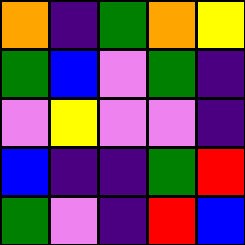[["orange", "indigo", "green", "orange", "yellow"], ["green", "blue", "violet", "green", "indigo"], ["violet", "yellow", "violet", "violet", "indigo"], ["blue", "indigo", "indigo", "green", "red"], ["green", "violet", "indigo", "red", "blue"]]